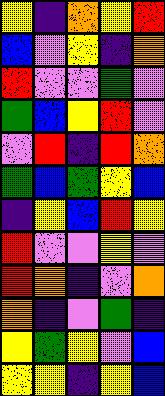[["yellow", "indigo", "orange", "yellow", "red"], ["blue", "violet", "yellow", "indigo", "orange"], ["red", "violet", "violet", "green", "violet"], ["green", "blue", "yellow", "red", "violet"], ["violet", "red", "indigo", "red", "orange"], ["green", "blue", "green", "yellow", "blue"], ["indigo", "yellow", "blue", "red", "yellow"], ["red", "violet", "violet", "yellow", "violet"], ["red", "orange", "indigo", "violet", "orange"], ["orange", "indigo", "violet", "green", "indigo"], ["yellow", "green", "yellow", "violet", "blue"], ["yellow", "yellow", "indigo", "yellow", "blue"]]